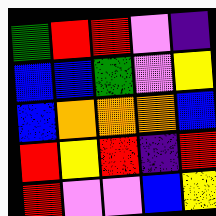[["green", "red", "red", "violet", "indigo"], ["blue", "blue", "green", "violet", "yellow"], ["blue", "orange", "orange", "orange", "blue"], ["red", "yellow", "red", "indigo", "red"], ["red", "violet", "violet", "blue", "yellow"]]